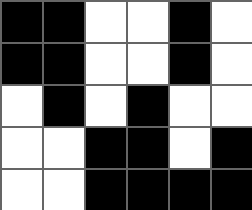[["black", "black", "white", "white", "black", "white"], ["black", "black", "white", "white", "black", "white"], ["white", "black", "white", "black", "white", "white"], ["white", "white", "black", "black", "white", "black"], ["white", "white", "black", "black", "black", "black"]]